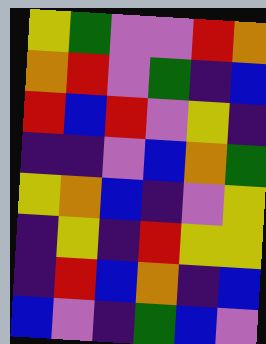[["yellow", "green", "violet", "violet", "red", "orange"], ["orange", "red", "violet", "green", "indigo", "blue"], ["red", "blue", "red", "violet", "yellow", "indigo"], ["indigo", "indigo", "violet", "blue", "orange", "green"], ["yellow", "orange", "blue", "indigo", "violet", "yellow"], ["indigo", "yellow", "indigo", "red", "yellow", "yellow"], ["indigo", "red", "blue", "orange", "indigo", "blue"], ["blue", "violet", "indigo", "green", "blue", "violet"]]